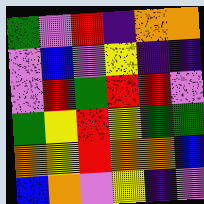[["green", "violet", "red", "indigo", "orange", "orange"], ["violet", "blue", "violet", "yellow", "indigo", "indigo"], ["violet", "red", "green", "red", "red", "violet"], ["green", "yellow", "red", "yellow", "green", "green"], ["orange", "yellow", "red", "orange", "orange", "blue"], ["blue", "orange", "violet", "yellow", "indigo", "violet"]]